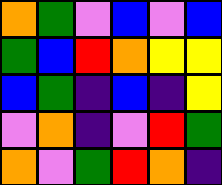[["orange", "green", "violet", "blue", "violet", "blue"], ["green", "blue", "red", "orange", "yellow", "yellow"], ["blue", "green", "indigo", "blue", "indigo", "yellow"], ["violet", "orange", "indigo", "violet", "red", "green"], ["orange", "violet", "green", "red", "orange", "indigo"]]